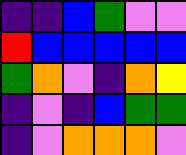[["indigo", "indigo", "blue", "green", "violet", "violet"], ["red", "blue", "blue", "blue", "blue", "blue"], ["green", "orange", "violet", "indigo", "orange", "yellow"], ["indigo", "violet", "indigo", "blue", "green", "green"], ["indigo", "violet", "orange", "orange", "orange", "violet"]]